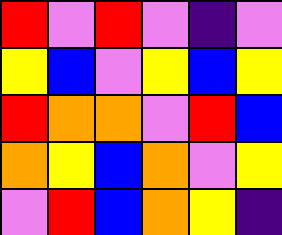[["red", "violet", "red", "violet", "indigo", "violet"], ["yellow", "blue", "violet", "yellow", "blue", "yellow"], ["red", "orange", "orange", "violet", "red", "blue"], ["orange", "yellow", "blue", "orange", "violet", "yellow"], ["violet", "red", "blue", "orange", "yellow", "indigo"]]